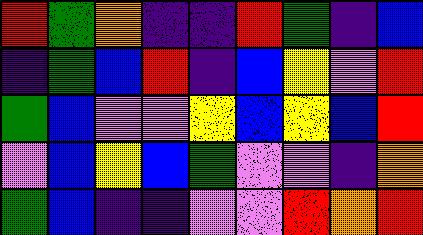[["red", "green", "orange", "indigo", "indigo", "red", "green", "indigo", "blue"], ["indigo", "green", "blue", "red", "indigo", "blue", "yellow", "violet", "red"], ["green", "blue", "violet", "violet", "yellow", "blue", "yellow", "blue", "red"], ["violet", "blue", "yellow", "blue", "green", "violet", "violet", "indigo", "orange"], ["green", "blue", "indigo", "indigo", "violet", "violet", "red", "orange", "red"]]